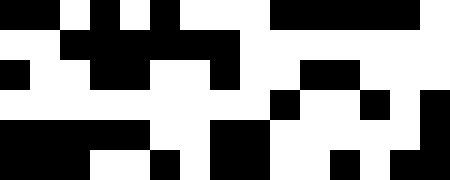[["black", "black", "white", "black", "white", "black", "white", "white", "white", "black", "black", "black", "black", "black", "white"], ["white", "white", "black", "black", "black", "black", "black", "black", "white", "white", "white", "white", "white", "white", "white"], ["black", "white", "white", "black", "black", "white", "white", "black", "white", "white", "black", "black", "white", "white", "white"], ["white", "white", "white", "white", "white", "white", "white", "white", "white", "black", "white", "white", "black", "white", "black"], ["black", "black", "black", "black", "black", "white", "white", "black", "black", "white", "white", "white", "white", "white", "black"], ["black", "black", "black", "white", "white", "black", "white", "black", "black", "white", "white", "black", "white", "black", "black"]]